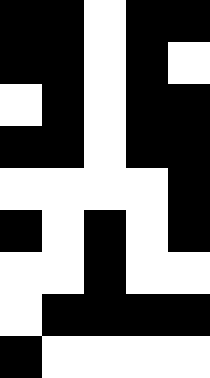[["black", "black", "white", "black", "black"], ["black", "black", "white", "black", "white"], ["white", "black", "white", "black", "black"], ["black", "black", "white", "black", "black"], ["white", "white", "white", "white", "black"], ["black", "white", "black", "white", "black"], ["white", "white", "black", "white", "white"], ["white", "black", "black", "black", "black"], ["black", "white", "white", "white", "white"]]